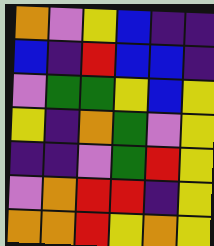[["orange", "violet", "yellow", "blue", "indigo", "indigo"], ["blue", "indigo", "red", "blue", "blue", "indigo"], ["violet", "green", "green", "yellow", "blue", "yellow"], ["yellow", "indigo", "orange", "green", "violet", "yellow"], ["indigo", "indigo", "violet", "green", "red", "yellow"], ["violet", "orange", "red", "red", "indigo", "yellow"], ["orange", "orange", "red", "yellow", "orange", "yellow"]]